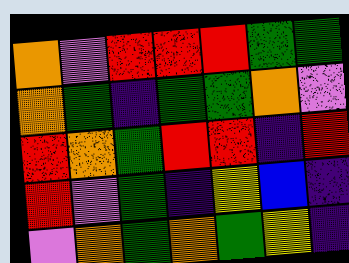[["orange", "violet", "red", "red", "red", "green", "green"], ["orange", "green", "indigo", "green", "green", "orange", "violet"], ["red", "orange", "green", "red", "red", "indigo", "red"], ["red", "violet", "green", "indigo", "yellow", "blue", "indigo"], ["violet", "orange", "green", "orange", "green", "yellow", "indigo"]]